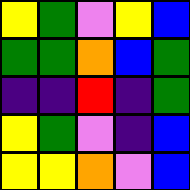[["yellow", "green", "violet", "yellow", "blue"], ["green", "green", "orange", "blue", "green"], ["indigo", "indigo", "red", "indigo", "green"], ["yellow", "green", "violet", "indigo", "blue"], ["yellow", "yellow", "orange", "violet", "blue"]]